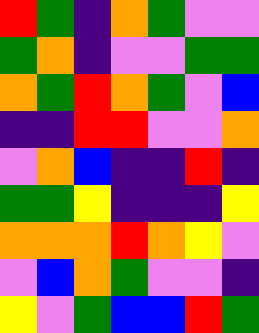[["red", "green", "indigo", "orange", "green", "violet", "violet"], ["green", "orange", "indigo", "violet", "violet", "green", "green"], ["orange", "green", "red", "orange", "green", "violet", "blue"], ["indigo", "indigo", "red", "red", "violet", "violet", "orange"], ["violet", "orange", "blue", "indigo", "indigo", "red", "indigo"], ["green", "green", "yellow", "indigo", "indigo", "indigo", "yellow"], ["orange", "orange", "orange", "red", "orange", "yellow", "violet"], ["violet", "blue", "orange", "green", "violet", "violet", "indigo"], ["yellow", "violet", "green", "blue", "blue", "red", "green"]]